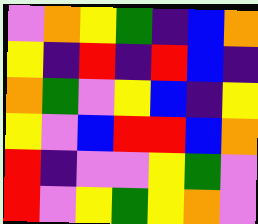[["violet", "orange", "yellow", "green", "indigo", "blue", "orange"], ["yellow", "indigo", "red", "indigo", "red", "blue", "indigo"], ["orange", "green", "violet", "yellow", "blue", "indigo", "yellow"], ["yellow", "violet", "blue", "red", "red", "blue", "orange"], ["red", "indigo", "violet", "violet", "yellow", "green", "violet"], ["red", "violet", "yellow", "green", "yellow", "orange", "violet"]]